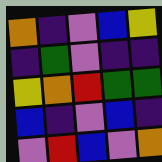[["orange", "indigo", "violet", "blue", "yellow"], ["indigo", "green", "violet", "indigo", "indigo"], ["yellow", "orange", "red", "green", "green"], ["blue", "indigo", "violet", "blue", "indigo"], ["violet", "red", "blue", "violet", "orange"]]